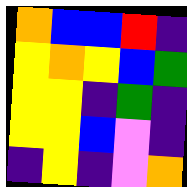[["orange", "blue", "blue", "red", "indigo"], ["yellow", "orange", "yellow", "blue", "green"], ["yellow", "yellow", "indigo", "green", "indigo"], ["yellow", "yellow", "blue", "violet", "indigo"], ["indigo", "yellow", "indigo", "violet", "orange"]]